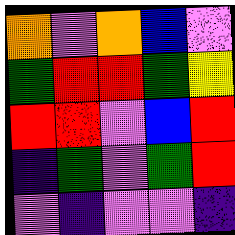[["orange", "violet", "orange", "blue", "violet"], ["green", "red", "red", "green", "yellow"], ["red", "red", "violet", "blue", "red"], ["indigo", "green", "violet", "green", "red"], ["violet", "indigo", "violet", "violet", "indigo"]]